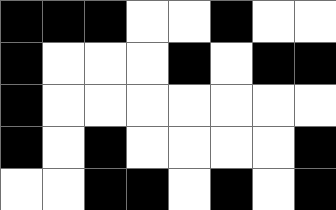[["black", "black", "black", "white", "white", "black", "white", "white"], ["black", "white", "white", "white", "black", "white", "black", "black"], ["black", "white", "white", "white", "white", "white", "white", "white"], ["black", "white", "black", "white", "white", "white", "white", "black"], ["white", "white", "black", "black", "white", "black", "white", "black"]]